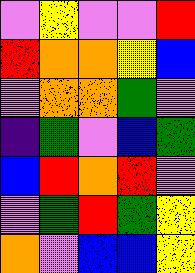[["violet", "yellow", "violet", "violet", "red"], ["red", "orange", "orange", "yellow", "blue"], ["violet", "orange", "orange", "green", "violet"], ["indigo", "green", "violet", "blue", "green"], ["blue", "red", "orange", "red", "violet"], ["violet", "green", "red", "green", "yellow"], ["orange", "violet", "blue", "blue", "yellow"]]